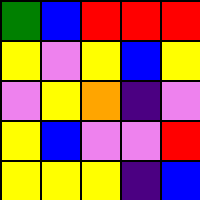[["green", "blue", "red", "red", "red"], ["yellow", "violet", "yellow", "blue", "yellow"], ["violet", "yellow", "orange", "indigo", "violet"], ["yellow", "blue", "violet", "violet", "red"], ["yellow", "yellow", "yellow", "indigo", "blue"]]